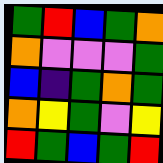[["green", "red", "blue", "green", "orange"], ["orange", "violet", "violet", "violet", "green"], ["blue", "indigo", "green", "orange", "green"], ["orange", "yellow", "green", "violet", "yellow"], ["red", "green", "blue", "green", "red"]]